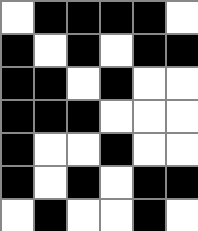[["white", "black", "black", "black", "black", "white"], ["black", "white", "black", "white", "black", "black"], ["black", "black", "white", "black", "white", "white"], ["black", "black", "black", "white", "white", "white"], ["black", "white", "white", "black", "white", "white"], ["black", "white", "black", "white", "black", "black"], ["white", "black", "white", "white", "black", "white"]]